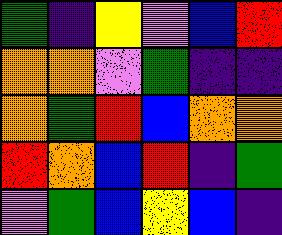[["green", "indigo", "yellow", "violet", "blue", "red"], ["orange", "orange", "violet", "green", "indigo", "indigo"], ["orange", "green", "red", "blue", "orange", "orange"], ["red", "orange", "blue", "red", "indigo", "green"], ["violet", "green", "blue", "yellow", "blue", "indigo"]]